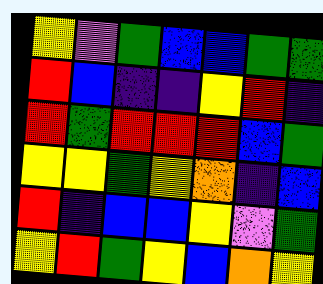[["yellow", "violet", "green", "blue", "blue", "green", "green"], ["red", "blue", "indigo", "indigo", "yellow", "red", "indigo"], ["red", "green", "red", "red", "red", "blue", "green"], ["yellow", "yellow", "green", "yellow", "orange", "indigo", "blue"], ["red", "indigo", "blue", "blue", "yellow", "violet", "green"], ["yellow", "red", "green", "yellow", "blue", "orange", "yellow"]]